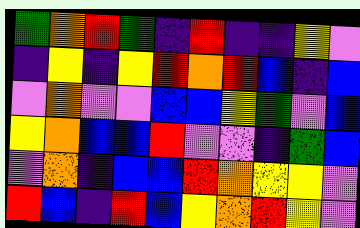[["green", "orange", "red", "green", "indigo", "red", "indigo", "indigo", "yellow", "violet"], ["indigo", "yellow", "indigo", "yellow", "red", "orange", "red", "blue", "indigo", "blue"], ["violet", "orange", "violet", "violet", "blue", "blue", "yellow", "green", "violet", "blue"], ["yellow", "orange", "blue", "blue", "red", "violet", "violet", "indigo", "green", "blue"], ["violet", "orange", "indigo", "blue", "blue", "red", "orange", "yellow", "yellow", "violet"], ["red", "blue", "indigo", "red", "blue", "yellow", "orange", "red", "yellow", "violet"]]